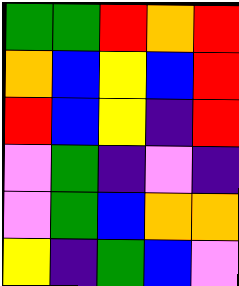[["green", "green", "red", "orange", "red"], ["orange", "blue", "yellow", "blue", "red"], ["red", "blue", "yellow", "indigo", "red"], ["violet", "green", "indigo", "violet", "indigo"], ["violet", "green", "blue", "orange", "orange"], ["yellow", "indigo", "green", "blue", "violet"]]